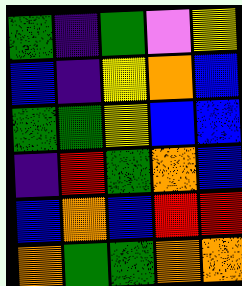[["green", "indigo", "green", "violet", "yellow"], ["blue", "indigo", "yellow", "orange", "blue"], ["green", "green", "yellow", "blue", "blue"], ["indigo", "red", "green", "orange", "blue"], ["blue", "orange", "blue", "red", "red"], ["orange", "green", "green", "orange", "orange"]]